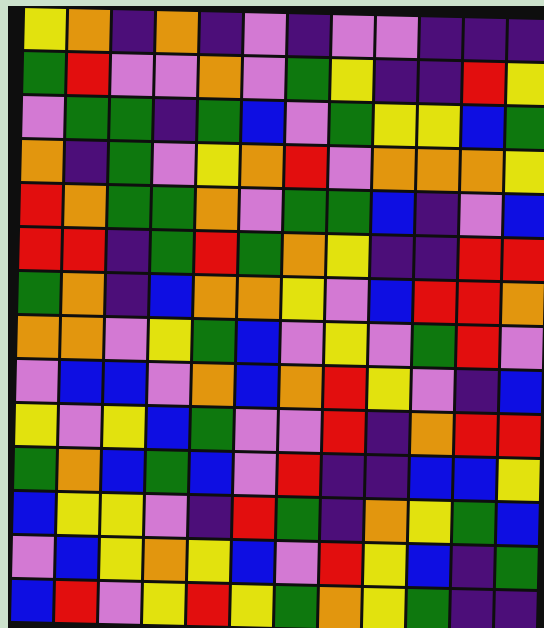[["yellow", "orange", "indigo", "orange", "indigo", "violet", "indigo", "violet", "violet", "indigo", "indigo", "indigo"], ["green", "red", "violet", "violet", "orange", "violet", "green", "yellow", "indigo", "indigo", "red", "yellow"], ["violet", "green", "green", "indigo", "green", "blue", "violet", "green", "yellow", "yellow", "blue", "green"], ["orange", "indigo", "green", "violet", "yellow", "orange", "red", "violet", "orange", "orange", "orange", "yellow"], ["red", "orange", "green", "green", "orange", "violet", "green", "green", "blue", "indigo", "violet", "blue"], ["red", "red", "indigo", "green", "red", "green", "orange", "yellow", "indigo", "indigo", "red", "red"], ["green", "orange", "indigo", "blue", "orange", "orange", "yellow", "violet", "blue", "red", "red", "orange"], ["orange", "orange", "violet", "yellow", "green", "blue", "violet", "yellow", "violet", "green", "red", "violet"], ["violet", "blue", "blue", "violet", "orange", "blue", "orange", "red", "yellow", "violet", "indigo", "blue"], ["yellow", "violet", "yellow", "blue", "green", "violet", "violet", "red", "indigo", "orange", "red", "red"], ["green", "orange", "blue", "green", "blue", "violet", "red", "indigo", "indigo", "blue", "blue", "yellow"], ["blue", "yellow", "yellow", "violet", "indigo", "red", "green", "indigo", "orange", "yellow", "green", "blue"], ["violet", "blue", "yellow", "orange", "yellow", "blue", "violet", "red", "yellow", "blue", "indigo", "green"], ["blue", "red", "violet", "yellow", "red", "yellow", "green", "orange", "yellow", "green", "indigo", "indigo"]]